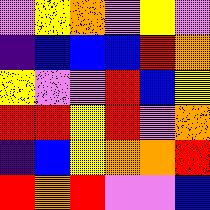[["violet", "yellow", "orange", "violet", "yellow", "violet"], ["indigo", "blue", "blue", "blue", "red", "orange"], ["yellow", "violet", "violet", "red", "blue", "yellow"], ["red", "red", "yellow", "red", "violet", "orange"], ["indigo", "blue", "yellow", "orange", "orange", "red"], ["red", "orange", "red", "violet", "violet", "blue"]]